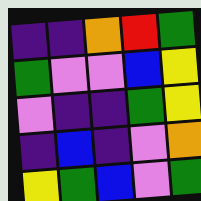[["indigo", "indigo", "orange", "red", "green"], ["green", "violet", "violet", "blue", "yellow"], ["violet", "indigo", "indigo", "green", "yellow"], ["indigo", "blue", "indigo", "violet", "orange"], ["yellow", "green", "blue", "violet", "green"]]